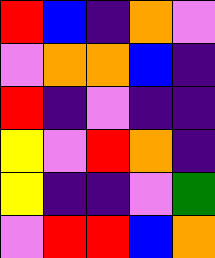[["red", "blue", "indigo", "orange", "violet"], ["violet", "orange", "orange", "blue", "indigo"], ["red", "indigo", "violet", "indigo", "indigo"], ["yellow", "violet", "red", "orange", "indigo"], ["yellow", "indigo", "indigo", "violet", "green"], ["violet", "red", "red", "blue", "orange"]]